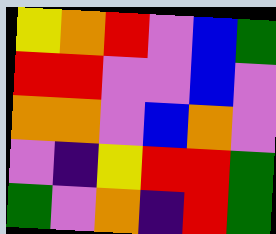[["yellow", "orange", "red", "violet", "blue", "green"], ["red", "red", "violet", "violet", "blue", "violet"], ["orange", "orange", "violet", "blue", "orange", "violet"], ["violet", "indigo", "yellow", "red", "red", "green"], ["green", "violet", "orange", "indigo", "red", "green"]]